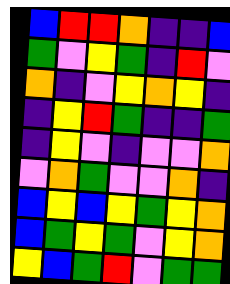[["blue", "red", "red", "orange", "indigo", "indigo", "blue"], ["green", "violet", "yellow", "green", "indigo", "red", "violet"], ["orange", "indigo", "violet", "yellow", "orange", "yellow", "indigo"], ["indigo", "yellow", "red", "green", "indigo", "indigo", "green"], ["indigo", "yellow", "violet", "indigo", "violet", "violet", "orange"], ["violet", "orange", "green", "violet", "violet", "orange", "indigo"], ["blue", "yellow", "blue", "yellow", "green", "yellow", "orange"], ["blue", "green", "yellow", "green", "violet", "yellow", "orange"], ["yellow", "blue", "green", "red", "violet", "green", "green"]]